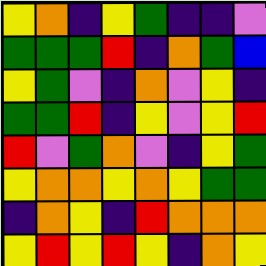[["yellow", "orange", "indigo", "yellow", "green", "indigo", "indigo", "violet"], ["green", "green", "green", "red", "indigo", "orange", "green", "blue"], ["yellow", "green", "violet", "indigo", "orange", "violet", "yellow", "indigo"], ["green", "green", "red", "indigo", "yellow", "violet", "yellow", "red"], ["red", "violet", "green", "orange", "violet", "indigo", "yellow", "green"], ["yellow", "orange", "orange", "yellow", "orange", "yellow", "green", "green"], ["indigo", "orange", "yellow", "indigo", "red", "orange", "orange", "orange"], ["yellow", "red", "yellow", "red", "yellow", "indigo", "orange", "yellow"]]